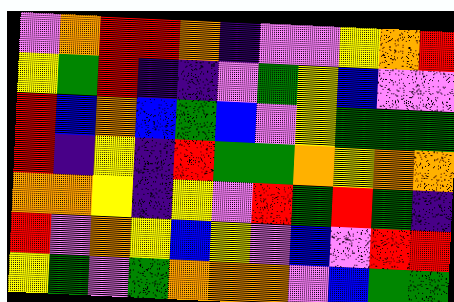[["violet", "orange", "red", "red", "orange", "indigo", "violet", "violet", "yellow", "orange", "red"], ["yellow", "green", "red", "indigo", "indigo", "violet", "green", "yellow", "blue", "violet", "violet"], ["red", "blue", "orange", "blue", "green", "blue", "violet", "yellow", "green", "green", "green"], ["red", "indigo", "yellow", "indigo", "red", "green", "green", "orange", "yellow", "orange", "orange"], ["orange", "orange", "yellow", "indigo", "yellow", "violet", "red", "green", "red", "green", "indigo"], ["red", "violet", "orange", "yellow", "blue", "yellow", "violet", "blue", "violet", "red", "red"], ["yellow", "green", "violet", "green", "orange", "orange", "orange", "violet", "blue", "green", "green"]]